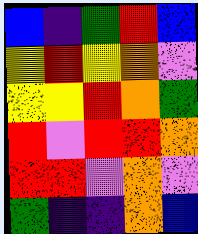[["blue", "indigo", "green", "red", "blue"], ["yellow", "red", "yellow", "orange", "violet"], ["yellow", "yellow", "red", "orange", "green"], ["red", "violet", "red", "red", "orange"], ["red", "red", "violet", "orange", "violet"], ["green", "indigo", "indigo", "orange", "blue"]]